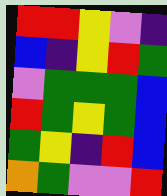[["red", "red", "yellow", "violet", "indigo"], ["blue", "indigo", "yellow", "red", "green"], ["violet", "green", "green", "green", "blue"], ["red", "green", "yellow", "green", "blue"], ["green", "yellow", "indigo", "red", "blue"], ["orange", "green", "violet", "violet", "red"]]